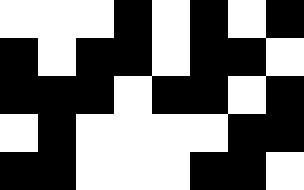[["white", "white", "white", "black", "white", "black", "white", "black"], ["black", "white", "black", "black", "white", "black", "black", "white"], ["black", "black", "black", "white", "black", "black", "white", "black"], ["white", "black", "white", "white", "white", "white", "black", "black"], ["black", "black", "white", "white", "white", "black", "black", "white"]]